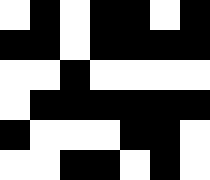[["white", "black", "white", "black", "black", "white", "black"], ["black", "black", "white", "black", "black", "black", "black"], ["white", "white", "black", "white", "white", "white", "white"], ["white", "black", "black", "black", "black", "black", "black"], ["black", "white", "white", "white", "black", "black", "white"], ["white", "white", "black", "black", "white", "black", "white"]]